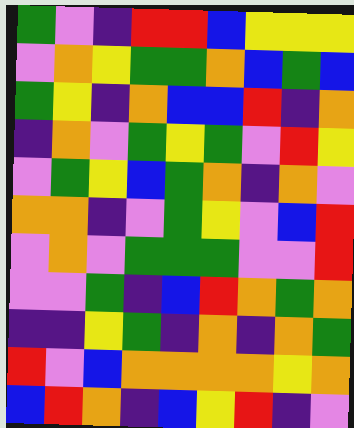[["green", "violet", "indigo", "red", "red", "blue", "yellow", "yellow", "yellow"], ["violet", "orange", "yellow", "green", "green", "orange", "blue", "green", "blue"], ["green", "yellow", "indigo", "orange", "blue", "blue", "red", "indigo", "orange"], ["indigo", "orange", "violet", "green", "yellow", "green", "violet", "red", "yellow"], ["violet", "green", "yellow", "blue", "green", "orange", "indigo", "orange", "violet"], ["orange", "orange", "indigo", "violet", "green", "yellow", "violet", "blue", "red"], ["violet", "orange", "violet", "green", "green", "green", "violet", "violet", "red"], ["violet", "violet", "green", "indigo", "blue", "red", "orange", "green", "orange"], ["indigo", "indigo", "yellow", "green", "indigo", "orange", "indigo", "orange", "green"], ["red", "violet", "blue", "orange", "orange", "orange", "orange", "yellow", "orange"], ["blue", "red", "orange", "indigo", "blue", "yellow", "red", "indigo", "violet"]]